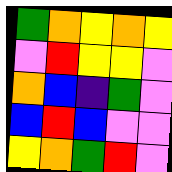[["green", "orange", "yellow", "orange", "yellow"], ["violet", "red", "yellow", "yellow", "violet"], ["orange", "blue", "indigo", "green", "violet"], ["blue", "red", "blue", "violet", "violet"], ["yellow", "orange", "green", "red", "violet"]]